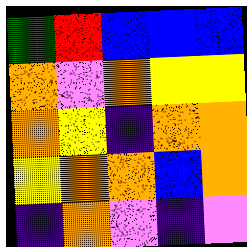[["green", "red", "blue", "blue", "blue"], ["orange", "violet", "orange", "yellow", "yellow"], ["orange", "yellow", "indigo", "orange", "orange"], ["yellow", "orange", "orange", "blue", "orange"], ["indigo", "orange", "violet", "indigo", "violet"]]